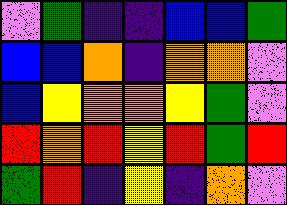[["violet", "green", "indigo", "indigo", "blue", "blue", "green"], ["blue", "blue", "orange", "indigo", "orange", "orange", "violet"], ["blue", "yellow", "orange", "orange", "yellow", "green", "violet"], ["red", "orange", "red", "yellow", "red", "green", "red"], ["green", "red", "indigo", "yellow", "indigo", "orange", "violet"]]